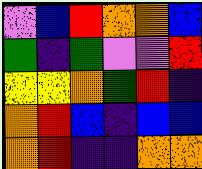[["violet", "blue", "red", "orange", "orange", "blue"], ["green", "indigo", "green", "violet", "violet", "red"], ["yellow", "yellow", "orange", "green", "red", "indigo"], ["orange", "red", "blue", "indigo", "blue", "blue"], ["orange", "red", "indigo", "indigo", "orange", "orange"]]